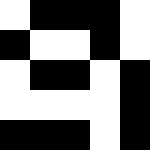[["white", "black", "black", "black", "white"], ["black", "white", "white", "black", "white"], ["white", "black", "black", "white", "black"], ["white", "white", "white", "white", "black"], ["black", "black", "black", "white", "black"]]